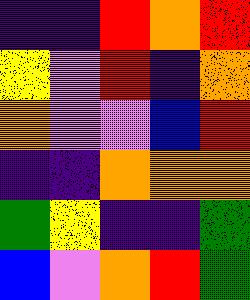[["indigo", "indigo", "red", "orange", "red"], ["yellow", "violet", "red", "indigo", "orange"], ["orange", "violet", "violet", "blue", "red"], ["indigo", "indigo", "orange", "orange", "orange"], ["green", "yellow", "indigo", "indigo", "green"], ["blue", "violet", "orange", "red", "green"]]